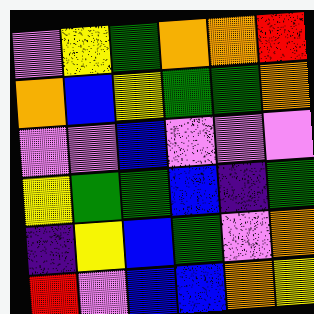[["violet", "yellow", "green", "orange", "orange", "red"], ["orange", "blue", "yellow", "green", "green", "orange"], ["violet", "violet", "blue", "violet", "violet", "violet"], ["yellow", "green", "green", "blue", "indigo", "green"], ["indigo", "yellow", "blue", "green", "violet", "orange"], ["red", "violet", "blue", "blue", "orange", "yellow"]]